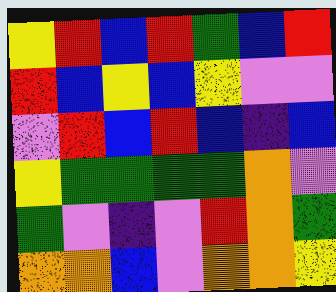[["yellow", "red", "blue", "red", "green", "blue", "red"], ["red", "blue", "yellow", "blue", "yellow", "violet", "violet"], ["violet", "red", "blue", "red", "blue", "indigo", "blue"], ["yellow", "green", "green", "green", "green", "orange", "violet"], ["green", "violet", "indigo", "violet", "red", "orange", "green"], ["orange", "orange", "blue", "violet", "orange", "orange", "yellow"]]